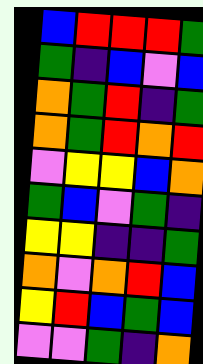[["blue", "red", "red", "red", "green"], ["green", "indigo", "blue", "violet", "blue"], ["orange", "green", "red", "indigo", "green"], ["orange", "green", "red", "orange", "red"], ["violet", "yellow", "yellow", "blue", "orange"], ["green", "blue", "violet", "green", "indigo"], ["yellow", "yellow", "indigo", "indigo", "green"], ["orange", "violet", "orange", "red", "blue"], ["yellow", "red", "blue", "green", "blue"], ["violet", "violet", "green", "indigo", "orange"]]